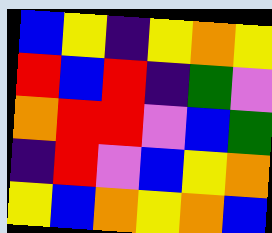[["blue", "yellow", "indigo", "yellow", "orange", "yellow"], ["red", "blue", "red", "indigo", "green", "violet"], ["orange", "red", "red", "violet", "blue", "green"], ["indigo", "red", "violet", "blue", "yellow", "orange"], ["yellow", "blue", "orange", "yellow", "orange", "blue"]]